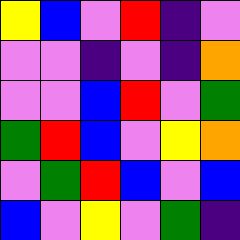[["yellow", "blue", "violet", "red", "indigo", "violet"], ["violet", "violet", "indigo", "violet", "indigo", "orange"], ["violet", "violet", "blue", "red", "violet", "green"], ["green", "red", "blue", "violet", "yellow", "orange"], ["violet", "green", "red", "blue", "violet", "blue"], ["blue", "violet", "yellow", "violet", "green", "indigo"]]